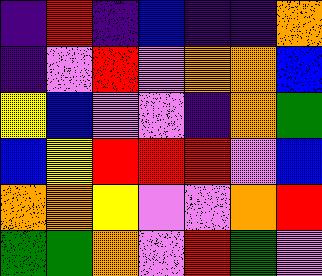[["indigo", "red", "indigo", "blue", "indigo", "indigo", "orange"], ["indigo", "violet", "red", "violet", "orange", "orange", "blue"], ["yellow", "blue", "violet", "violet", "indigo", "orange", "green"], ["blue", "yellow", "red", "red", "red", "violet", "blue"], ["orange", "orange", "yellow", "violet", "violet", "orange", "red"], ["green", "green", "orange", "violet", "red", "green", "violet"]]